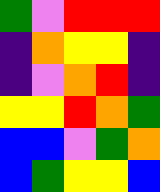[["green", "violet", "red", "red", "red"], ["indigo", "orange", "yellow", "yellow", "indigo"], ["indigo", "violet", "orange", "red", "indigo"], ["yellow", "yellow", "red", "orange", "green"], ["blue", "blue", "violet", "green", "orange"], ["blue", "green", "yellow", "yellow", "blue"]]